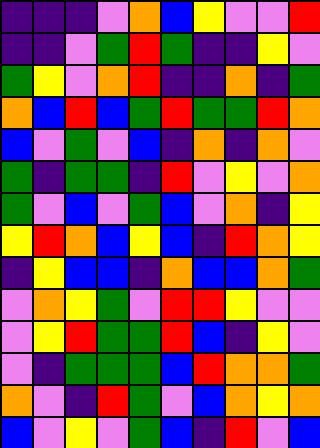[["indigo", "indigo", "indigo", "violet", "orange", "blue", "yellow", "violet", "violet", "red"], ["indigo", "indigo", "violet", "green", "red", "green", "indigo", "indigo", "yellow", "violet"], ["green", "yellow", "violet", "orange", "red", "indigo", "indigo", "orange", "indigo", "green"], ["orange", "blue", "red", "blue", "green", "red", "green", "green", "red", "orange"], ["blue", "violet", "green", "violet", "blue", "indigo", "orange", "indigo", "orange", "violet"], ["green", "indigo", "green", "green", "indigo", "red", "violet", "yellow", "violet", "orange"], ["green", "violet", "blue", "violet", "green", "blue", "violet", "orange", "indigo", "yellow"], ["yellow", "red", "orange", "blue", "yellow", "blue", "indigo", "red", "orange", "yellow"], ["indigo", "yellow", "blue", "blue", "indigo", "orange", "blue", "blue", "orange", "green"], ["violet", "orange", "yellow", "green", "violet", "red", "red", "yellow", "violet", "violet"], ["violet", "yellow", "red", "green", "green", "red", "blue", "indigo", "yellow", "violet"], ["violet", "indigo", "green", "green", "green", "blue", "red", "orange", "orange", "green"], ["orange", "violet", "indigo", "red", "green", "violet", "blue", "orange", "yellow", "orange"], ["blue", "violet", "yellow", "violet", "green", "blue", "indigo", "red", "violet", "blue"]]